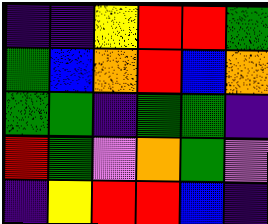[["indigo", "indigo", "yellow", "red", "red", "green"], ["green", "blue", "orange", "red", "blue", "orange"], ["green", "green", "indigo", "green", "green", "indigo"], ["red", "green", "violet", "orange", "green", "violet"], ["indigo", "yellow", "red", "red", "blue", "indigo"]]